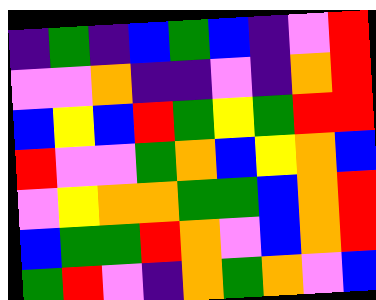[["indigo", "green", "indigo", "blue", "green", "blue", "indigo", "violet", "red"], ["violet", "violet", "orange", "indigo", "indigo", "violet", "indigo", "orange", "red"], ["blue", "yellow", "blue", "red", "green", "yellow", "green", "red", "red"], ["red", "violet", "violet", "green", "orange", "blue", "yellow", "orange", "blue"], ["violet", "yellow", "orange", "orange", "green", "green", "blue", "orange", "red"], ["blue", "green", "green", "red", "orange", "violet", "blue", "orange", "red"], ["green", "red", "violet", "indigo", "orange", "green", "orange", "violet", "blue"]]